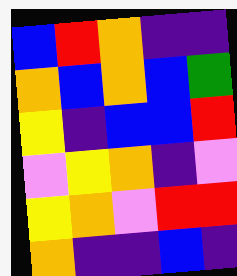[["blue", "red", "orange", "indigo", "indigo"], ["orange", "blue", "orange", "blue", "green"], ["yellow", "indigo", "blue", "blue", "red"], ["violet", "yellow", "orange", "indigo", "violet"], ["yellow", "orange", "violet", "red", "red"], ["orange", "indigo", "indigo", "blue", "indigo"]]